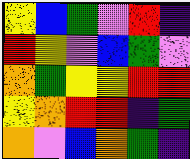[["yellow", "blue", "green", "violet", "red", "indigo"], ["red", "yellow", "violet", "blue", "green", "violet"], ["orange", "green", "yellow", "yellow", "red", "red"], ["yellow", "orange", "red", "red", "indigo", "green"], ["orange", "violet", "blue", "orange", "green", "indigo"]]